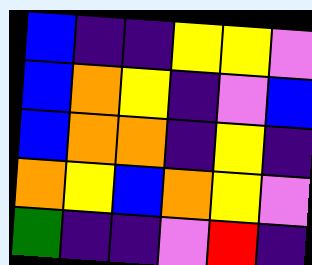[["blue", "indigo", "indigo", "yellow", "yellow", "violet"], ["blue", "orange", "yellow", "indigo", "violet", "blue"], ["blue", "orange", "orange", "indigo", "yellow", "indigo"], ["orange", "yellow", "blue", "orange", "yellow", "violet"], ["green", "indigo", "indigo", "violet", "red", "indigo"]]